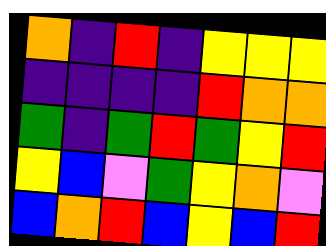[["orange", "indigo", "red", "indigo", "yellow", "yellow", "yellow"], ["indigo", "indigo", "indigo", "indigo", "red", "orange", "orange"], ["green", "indigo", "green", "red", "green", "yellow", "red"], ["yellow", "blue", "violet", "green", "yellow", "orange", "violet"], ["blue", "orange", "red", "blue", "yellow", "blue", "red"]]